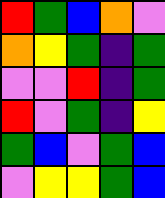[["red", "green", "blue", "orange", "violet"], ["orange", "yellow", "green", "indigo", "green"], ["violet", "violet", "red", "indigo", "green"], ["red", "violet", "green", "indigo", "yellow"], ["green", "blue", "violet", "green", "blue"], ["violet", "yellow", "yellow", "green", "blue"]]